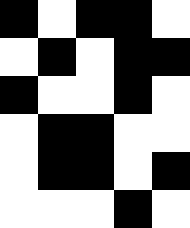[["black", "white", "black", "black", "white"], ["white", "black", "white", "black", "black"], ["black", "white", "white", "black", "white"], ["white", "black", "black", "white", "white"], ["white", "black", "black", "white", "black"], ["white", "white", "white", "black", "white"]]